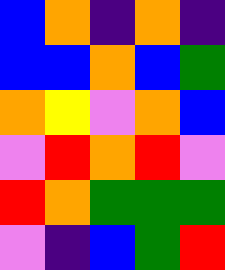[["blue", "orange", "indigo", "orange", "indigo"], ["blue", "blue", "orange", "blue", "green"], ["orange", "yellow", "violet", "orange", "blue"], ["violet", "red", "orange", "red", "violet"], ["red", "orange", "green", "green", "green"], ["violet", "indigo", "blue", "green", "red"]]